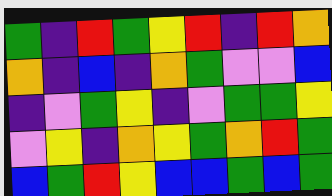[["green", "indigo", "red", "green", "yellow", "red", "indigo", "red", "orange"], ["orange", "indigo", "blue", "indigo", "orange", "green", "violet", "violet", "blue"], ["indigo", "violet", "green", "yellow", "indigo", "violet", "green", "green", "yellow"], ["violet", "yellow", "indigo", "orange", "yellow", "green", "orange", "red", "green"], ["blue", "green", "red", "yellow", "blue", "blue", "green", "blue", "green"]]